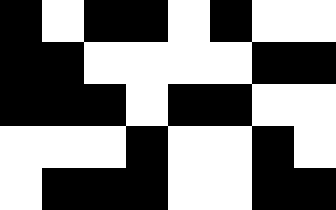[["black", "white", "black", "black", "white", "black", "white", "white"], ["black", "black", "white", "white", "white", "white", "black", "black"], ["black", "black", "black", "white", "black", "black", "white", "white"], ["white", "white", "white", "black", "white", "white", "black", "white"], ["white", "black", "black", "black", "white", "white", "black", "black"]]